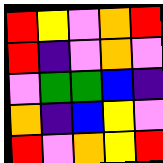[["red", "yellow", "violet", "orange", "red"], ["red", "indigo", "violet", "orange", "violet"], ["violet", "green", "green", "blue", "indigo"], ["orange", "indigo", "blue", "yellow", "violet"], ["red", "violet", "orange", "yellow", "red"]]